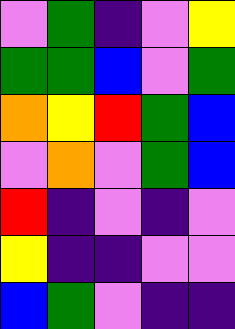[["violet", "green", "indigo", "violet", "yellow"], ["green", "green", "blue", "violet", "green"], ["orange", "yellow", "red", "green", "blue"], ["violet", "orange", "violet", "green", "blue"], ["red", "indigo", "violet", "indigo", "violet"], ["yellow", "indigo", "indigo", "violet", "violet"], ["blue", "green", "violet", "indigo", "indigo"]]